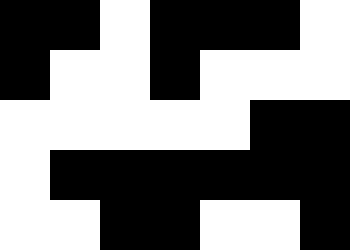[["black", "black", "white", "black", "black", "black", "white"], ["black", "white", "white", "black", "white", "white", "white"], ["white", "white", "white", "white", "white", "black", "black"], ["white", "black", "black", "black", "black", "black", "black"], ["white", "white", "black", "black", "white", "white", "black"]]